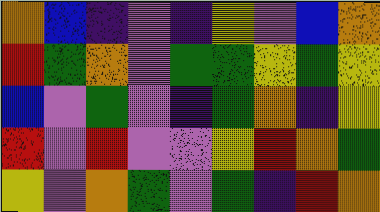[["orange", "blue", "indigo", "violet", "indigo", "yellow", "violet", "blue", "orange"], ["red", "green", "orange", "violet", "green", "green", "yellow", "green", "yellow"], ["blue", "violet", "green", "violet", "indigo", "green", "orange", "indigo", "yellow"], ["red", "violet", "red", "violet", "violet", "yellow", "red", "orange", "green"], ["yellow", "violet", "orange", "green", "violet", "green", "indigo", "red", "orange"]]